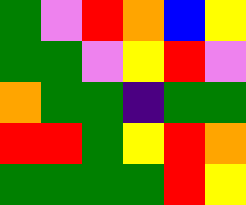[["green", "violet", "red", "orange", "blue", "yellow"], ["green", "green", "violet", "yellow", "red", "violet"], ["orange", "green", "green", "indigo", "green", "green"], ["red", "red", "green", "yellow", "red", "orange"], ["green", "green", "green", "green", "red", "yellow"]]